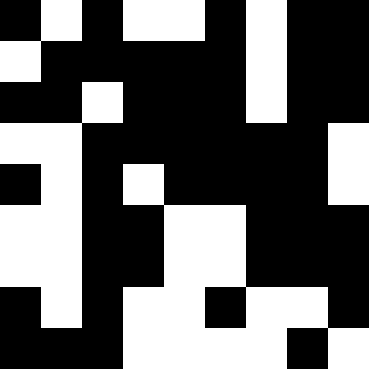[["black", "white", "black", "white", "white", "black", "white", "black", "black"], ["white", "black", "black", "black", "black", "black", "white", "black", "black"], ["black", "black", "white", "black", "black", "black", "white", "black", "black"], ["white", "white", "black", "black", "black", "black", "black", "black", "white"], ["black", "white", "black", "white", "black", "black", "black", "black", "white"], ["white", "white", "black", "black", "white", "white", "black", "black", "black"], ["white", "white", "black", "black", "white", "white", "black", "black", "black"], ["black", "white", "black", "white", "white", "black", "white", "white", "black"], ["black", "black", "black", "white", "white", "white", "white", "black", "white"]]